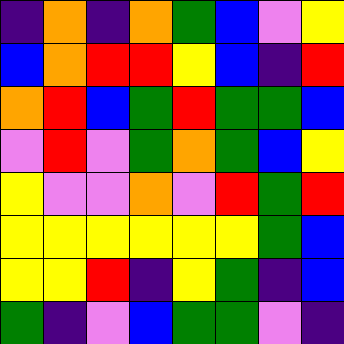[["indigo", "orange", "indigo", "orange", "green", "blue", "violet", "yellow"], ["blue", "orange", "red", "red", "yellow", "blue", "indigo", "red"], ["orange", "red", "blue", "green", "red", "green", "green", "blue"], ["violet", "red", "violet", "green", "orange", "green", "blue", "yellow"], ["yellow", "violet", "violet", "orange", "violet", "red", "green", "red"], ["yellow", "yellow", "yellow", "yellow", "yellow", "yellow", "green", "blue"], ["yellow", "yellow", "red", "indigo", "yellow", "green", "indigo", "blue"], ["green", "indigo", "violet", "blue", "green", "green", "violet", "indigo"]]